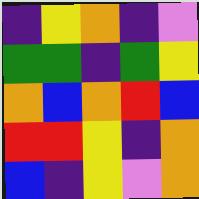[["indigo", "yellow", "orange", "indigo", "violet"], ["green", "green", "indigo", "green", "yellow"], ["orange", "blue", "orange", "red", "blue"], ["red", "red", "yellow", "indigo", "orange"], ["blue", "indigo", "yellow", "violet", "orange"]]